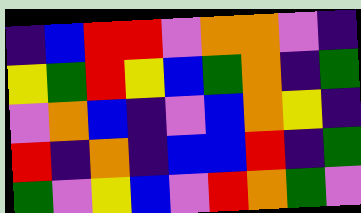[["indigo", "blue", "red", "red", "violet", "orange", "orange", "violet", "indigo"], ["yellow", "green", "red", "yellow", "blue", "green", "orange", "indigo", "green"], ["violet", "orange", "blue", "indigo", "violet", "blue", "orange", "yellow", "indigo"], ["red", "indigo", "orange", "indigo", "blue", "blue", "red", "indigo", "green"], ["green", "violet", "yellow", "blue", "violet", "red", "orange", "green", "violet"]]